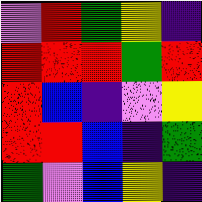[["violet", "red", "green", "yellow", "indigo"], ["red", "red", "red", "green", "red"], ["red", "blue", "indigo", "violet", "yellow"], ["red", "red", "blue", "indigo", "green"], ["green", "violet", "blue", "yellow", "indigo"]]